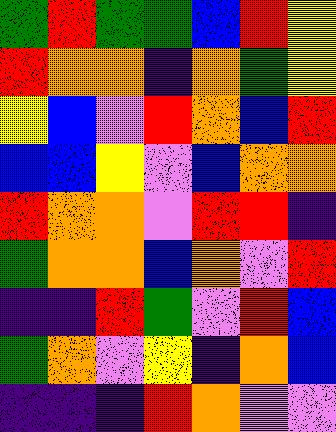[["green", "red", "green", "green", "blue", "red", "yellow"], ["red", "orange", "orange", "indigo", "orange", "green", "yellow"], ["yellow", "blue", "violet", "red", "orange", "blue", "red"], ["blue", "blue", "yellow", "violet", "blue", "orange", "orange"], ["red", "orange", "orange", "violet", "red", "red", "indigo"], ["green", "orange", "orange", "blue", "orange", "violet", "red"], ["indigo", "indigo", "red", "green", "violet", "red", "blue"], ["green", "orange", "violet", "yellow", "indigo", "orange", "blue"], ["indigo", "indigo", "indigo", "red", "orange", "violet", "violet"]]